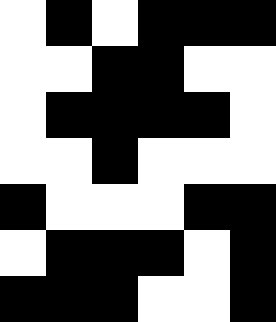[["white", "black", "white", "black", "black", "black"], ["white", "white", "black", "black", "white", "white"], ["white", "black", "black", "black", "black", "white"], ["white", "white", "black", "white", "white", "white"], ["black", "white", "white", "white", "black", "black"], ["white", "black", "black", "black", "white", "black"], ["black", "black", "black", "white", "white", "black"]]